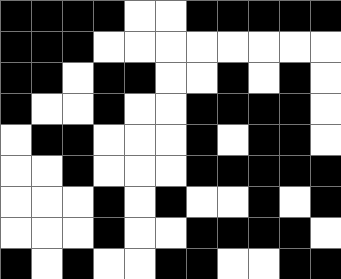[["black", "black", "black", "black", "white", "white", "black", "black", "black", "black", "black"], ["black", "black", "black", "white", "white", "white", "white", "white", "white", "white", "white"], ["black", "black", "white", "black", "black", "white", "white", "black", "white", "black", "white"], ["black", "white", "white", "black", "white", "white", "black", "black", "black", "black", "white"], ["white", "black", "black", "white", "white", "white", "black", "white", "black", "black", "white"], ["white", "white", "black", "white", "white", "white", "black", "black", "black", "black", "black"], ["white", "white", "white", "black", "white", "black", "white", "white", "black", "white", "black"], ["white", "white", "white", "black", "white", "white", "black", "black", "black", "black", "white"], ["black", "white", "black", "white", "white", "black", "black", "white", "white", "black", "black"]]